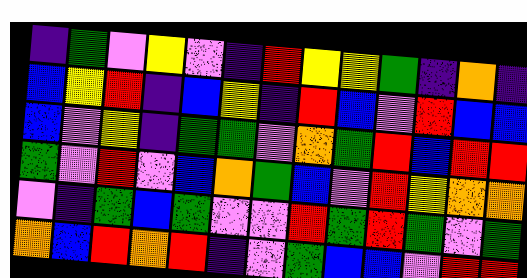[["indigo", "green", "violet", "yellow", "violet", "indigo", "red", "yellow", "yellow", "green", "indigo", "orange", "indigo"], ["blue", "yellow", "red", "indigo", "blue", "yellow", "indigo", "red", "blue", "violet", "red", "blue", "blue"], ["blue", "violet", "yellow", "indigo", "green", "green", "violet", "orange", "green", "red", "blue", "red", "red"], ["green", "violet", "red", "violet", "blue", "orange", "green", "blue", "violet", "red", "yellow", "orange", "orange"], ["violet", "indigo", "green", "blue", "green", "violet", "violet", "red", "green", "red", "green", "violet", "green"], ["orange", "blue", "red", "orange", "red", "indigo", "violet", "green", "blue", "blue", "violet", "red", "red"]]